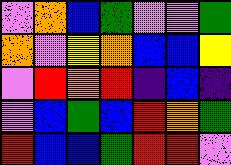[["violet", "orange", "blue", "green", "violet", "violet", "green"], ["orange", "violet", "yellow", "orange", "blue", "blue", "yellow"], ["violet", "red", "orange", "red", "indigo", "blue", "indigo"], ["violet", "blue", "green", "blue", "red", "orange", "green"], ["red", "blue", "blue", "green", "red", "red", "violet"]]